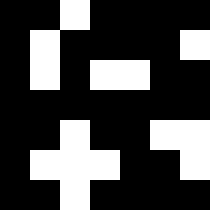[["black", "black", "white", "black", "black", "black", "black"], ["black", "white", "black", "black", "black", "black", "white"], ["black", "white", "black", "white", "white", "black", "black"], ["black", "black", "black", "black", "black", "black", "black"], ["black", "black", "white", "black", "black", "white", "white"], ["black", "white", "white", "white", "black", "black", "white"], ["black", "black", "white", "black", "black", "black", "black"]]